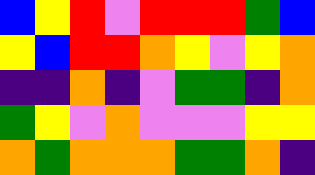[["blue", "yellow", "red", "violet", "red", "red", "red", "green", "blue"], ["yellow", "blue", "red", "red", "orange", "yellow", "violet", "yellow", "orange"], ["indigo", "indigo", "orange", "indigo", "violet", "green", "green", "indigo", "orange"], ["green", "yellow", "violet", "orange", "violet", "violet", "violet", "yellow", "yellow"], ["orange", "green", "orange", "orange", "orange", "green", "green", "orange", "indigo"]]